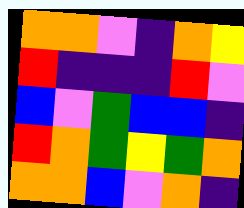[["orange", "orange", "violet", "indigo", "orange", "yellow"], ["red", "indigo", "indigo", "indigo", "red", "violet"], ["blue", "violet", "green", "blue", "blue", "indigo"], ["red", "orange", "green", "yellow", "green", "orange"], ["orange", "orange", "blue", "violet", "orange", "indigo"]]